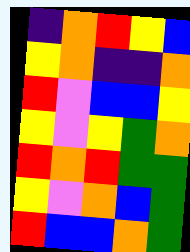[["indigo", "orange", "red", "yellow", "blue"], ["yellow", "orange", "indigo", "indigo", "orange"], ["red", "violet", "blue", "blue", "yellow"], ["yellow", "violet", "yellow", "green", "orange"], ["red", "orange", "red", "green", "green"], ["yellow", "violet", "orange", "blue", "green"], ["red", "blue", "blue", "orange", "green"]]